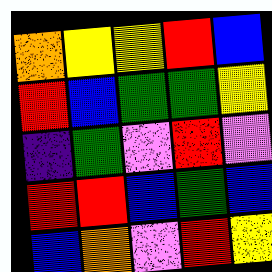[["orange", "yellow", "yellow", "red", "blue"], ["red", "blue", "green", "green", "yellow"], ["indigo", "green", "violet", "red", "violet"], ["red", "red", "blue", "green", "blue"], ["blue", "orange", "violet", "red", "yellow"]]